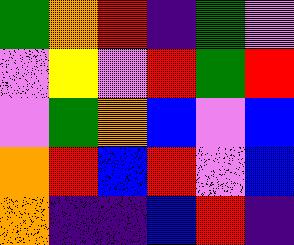[["green", "orange", "red", "indigo", "green", "violet"], ["violet", "yellow", "violet", "red", "green", "red"], ["violet", "green", "orange", "blue", "violet", "blue"], ["orange", "red", "blue", "red", "violet", "blue"], ["orange", "indigo", "indigo", "blue", "red", "indigo"]]